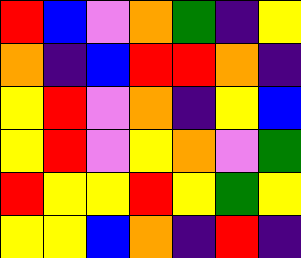[["red", "blue", "violet", "orange", "green", "indigo", "yellow"], ["orange", "indigo", "blue", "red", "red", "orange", "indigo"], ["yellow", "red", "violet", "orange", "indigo", "yellow", "blue"], ["yellow", "red", "violet", "yellow", "orange", "violet", "green"], ["red", "yellow", "yellow", "red", "yellow", "green", "yellow"], ["yellow", "yellow", "blue", "orange", "indigo", "red", "indigo"]]